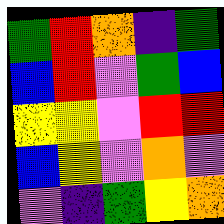[["green", "red", "orange", "indigo", "green"], ["blue", "red", "violet", "green", "blue"], ["yellow", "yellow", "violet", "red", "red"], ["blue", "yellow", "violet", "orange", "violet"], ["violet", "indigo", "green", "yellow", "orange"]]